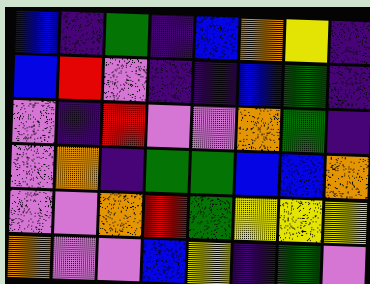[["blue", "indigo", "green", "indigo", "blue", "orange", "yellow", "indigo"], ["blue", "red", "violet", "indigo", "indigo", "blue", "green", "indigo"], ["violet", "indigo", "red", "violet", "violet", "orange", "green", "indigo"], ["violet", "orange", "indigo", "green", "green", "blue", "blue", "orange"], ["violet", "violet", "orange", "red", "green", "yellow", "yellow", "yellow"], ["orange", "violet", "violet", "blue", "yellow", "indigo", "green", "violet"]]